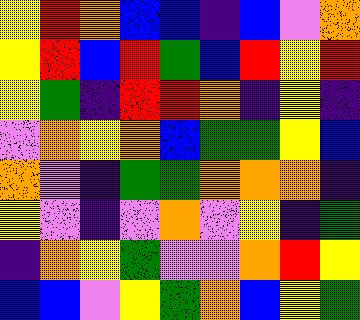[["yellow", "red", "orange", "blue", "blue", "indigo", "blue", "violet", "orange"], ["yellow", "red", "blue", "red", "green", "blue", "red", "yellow", "red"], ["yellow", "green", "indigo", "red", "red", "orange", "indigo", "yellow", "indigo"], ["violet", "orange", "yellow", "orange", "blue", "green", "green", "yellow", "blue"], ["orange", "violet", "indigo", "green", "green", "orange", "orange", "orange", "indigo"], ["yellow", "violet", "indigo", "violet", "orange", "violet", "yellow", "indigo", "green"], ["indigo", "orange", "yellow", "green", "violet", "violet", "orange", "red", "yellow"], ["blue", "blue", "violet", "yellow", "green", "orange", "blue", "yellow", "green"]]